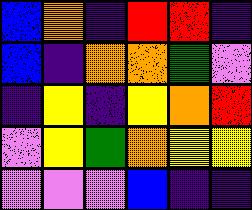[["blue", "orange", "indigo", "red", "red", "indigo"], ["blue", "indigo", "orange", "orange", "green", "violet"], ["indigo", "yellow", "indigo", "yellow", "orange", "red"], ["violet", "yellow", "green", "orange", "yellow", "yellow"], ["violet", "violet", "violet", "blue", "indigo", "indigo"]]